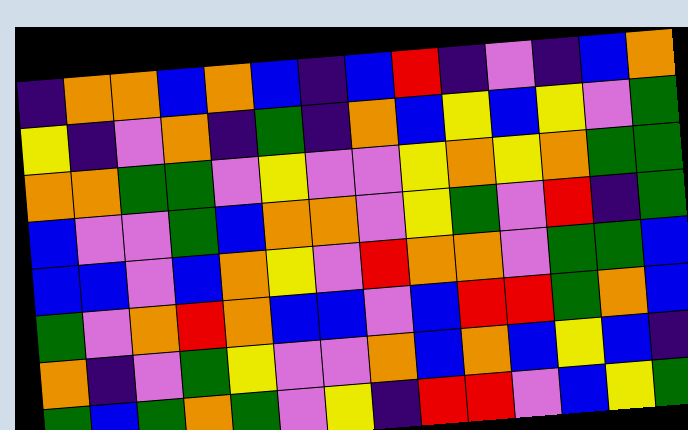[["indigo", "orange", "orange", "blue", "orange", "blue", "indigo", "blue", "red", "indigo", "violet", "indigo", "blue", "orange"], ["yellow", "indigo", "violet", "orange", "indigo", "green", "indigo", "orange", "blue", "yellow", "blue", "yellow", "violet", "green"], ["orange", "orange", "green", "green", "violet", "yellow", "violet", "violet", "yellow", "orange", "yellow", "orange", "green", "green"], ["blue", "violet", "violet", "green", "blue", "orange", "orange", "violet", "yellow", "green", "violet", "red", "indigo", "green"], ["blue", "blue", "violet", "blue", "orange", "yellow", "violet", "red", "orange", "orange", "violet", "green", "green", "blue"], ["green", "violet", "orange", "red", "orange", "blue", "blue", "violet", "blue", "red", "red", "green", "orange", "blue"], ["orange", "indigo", "violet", "green", "yellow", "violet", "violet", "orange", "blue", "orange", "blue", "yellow", "blue", "indigo"], ["green", "blue", "green", "orange", "green", "violet", "yellow", "indigo", "red", "red", "violet", "blue", "yellow", "green"]]